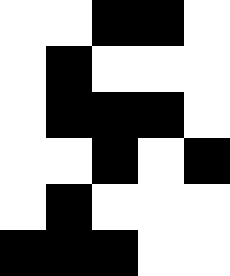[["white", "white", "black", "black", "white"], ["white", "black", "white", "white", "white"], ["white", "black", "black", "black", "white"], ["white", "white", "black", "white", "black"], ["white", "black", "white", "white", "white"], ["black", "black", "black", "white", "white"]]